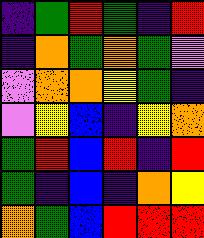[["indigo", "green", "red", "green", "indigo", "red"], ["indigo", "orange", "green", "orange", "green", "violet"], ["violet", "orange", "orange", "yellow", "green", "indigo"], ["violet", "yellow", "blue", "indigo", "yellow", "orange"], ["green", "red", "blue", "red", "indigo", "red"], ["green", "indigo", "blue", "indigo", "orange", "yellow"], ["orange", "green", "blue", "red", "red", "red"]]